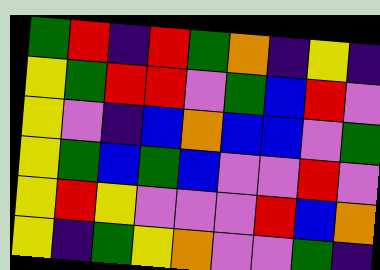[["green", "red", "indigo", "red", "green", "orange", "indigo", "yellow", "indigo"], ["yellow", "green", "red", "red", "violet", "green", "blue", "red", "violet"], ["yellow", "violet", "indigo", "blue", "orange", "blue", "blue", "violet", "green"], ["yellow", "green", "blue", "green", "blue", "violet", "violet", "red", "violet"], ["yellow", "red", "yellow", "violet", "violet", "violet", "red", "blue", "orange"], ["yellow", "indigo", "green", "yellow", "orange", "violet", "violet", "green", "indigo"]]